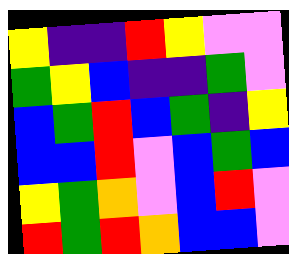[["yellow", "indigo", "indigo", "red", "yellow", "violet", "violet"], ["green", "yellow", "blue", "indigo", "indigo", "green", "violet"], ["blue", "green", "red", "blue", "green", "indigo", "yellow"], ["blue", "blue", "red", "violet", "blue", "green", "blue"], ["yellow", "green", "orange", "violet", "blue", "red", "violet"], ["red", "green", "red", "orange", "blue", "blue", "violet"]]